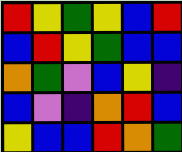[["red", "yellow", "green", "yellow", "blue", "red"], ["blue", "red", "yellow", "green", "blue", "blue"], ["orange", "green", "violet", "blue", "yellow", "indigo"], ["blue", "violet", "indigo", "orange", "red", "blue"], ["yellow", "blue", "blue", "red", "orange", "green"]]